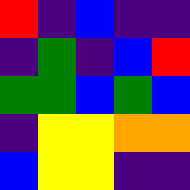[["red", "indigo", "blue", "indigo", "indigo"], ["indigo", "green", "indigo", "blue", "red"], ["green", "green", "blue", "green", "blue"], ["indigo", "yellow", "yellow", "orange", "orange"], ["blue", "yellow", "yellow", "indigo", "indigo"]]